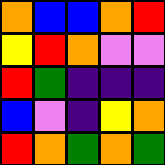[["orange", "blue", "blue", "orange", "red"], ["yellow", "red", "orange", "violet", "violet"], ["red", "green", "indigo", "indigo", "indigo"], ["blue", "violet", "indigo", "yellow", "orange"], ["red", "orange", "green", "orange", "green"]]